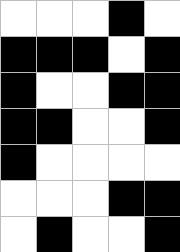[["white", "white", "white", "black", "white"], ["black", "black", "black", "white", "black"], ["black", "white", "white", "black", "black"], ["black", "black", "white", "white", "black"], ["black", "white", "white", "white", "white"], ["white", "white", "white", "black", "black"], ["white", "black", "white", "white", "black"]]